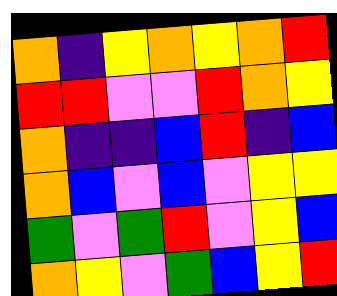[["orange", "indigo", "yellow", "orange", "yellow", "orange", "red"], ["red", "red", "violet", "violet", "red", "orange", "yellow"], ["orange", "indigo", "indigo", "blue", "red", "indigo", "blue"], ["orange", "blue", "violet", "blue", "violet", "yellow", "yellow"], ["green", "violet", "green", "red", "violet", "yellow", "blue"], ["orange", "yellow", "violet", "green", "blue", "yellow", "red"]]